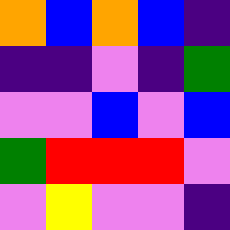[["orange", "blue", "orange", "blue", "indigo"], ["indigo", "indigo", "violet", "indigo", "green"], ["violet", "violet", "blue", "violet", "blue"], ["green", "red", "red", "red", "violet"], ["violet", "yellow", "violet", "violet", "indigo"]]